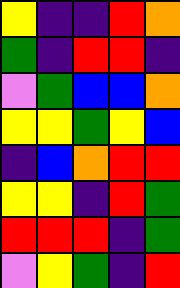[["yellow", "indigo", "indigo", "red", "orange"], ["green", "indigo", "red", "red", "indigo"], ["violet", "green", "blue", "blue", "orange"], ["yellow", "yellow", "green", "yellow", "blue"], ["indigo", "blue", "orange", "red", "red"], ["yellow", "yellow", "indigo", "red", "green"], ["red", "red", "red", "indigo", "green"], ["violet", "yellow", "green", "indigo", "red"]]